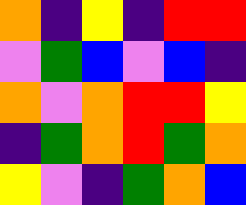[["orange", "indigo", "yellow", "indigo", "red", "red"], ["violet", "green", "blue", "violet", "blue", "indigo"], ["orange", "violet", "orange", "red", "red", "yellow"], ["indigo", "green", "orange", "red", "green", "orange"], ["yellow", "violet", "indigo", "green", "orange", "blue"]]